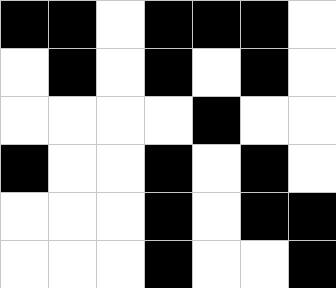[["black", "black", "white", "black", "black", "black", "white"], ["white", "black", "white", "black", "white", "black", "white"], ["white", "white", "white", "white", "black", "white", "white"], ["black", "white", "white", "black", "white", "black", "white"], ["white", "white", "white", "black", "white", "black", "black"], ["white", "white", "white", "black", "white", "white", "black"]]